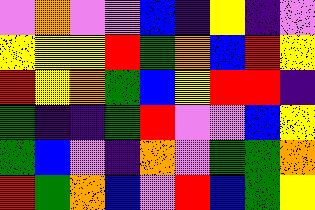[["violet", "orange", "violet", "violet", "blue", "indigo", "yellow", "indigo", "violet"], ["yellow", "yellow", "yellow", "red", "green", "orange", "blue", "red", "yellow"], ["red", "yellow", "orange", "green", "blue", "yellow", "red", "red", "indigo"], ["green", "indigo", "indigo", "green", "red", "violet", "violet", "blue", "yellow"], ["green", "blue", "violet", "indigo", "orange", "violet", "green", "green", "orange"], ["red", "green", "orange", "blue", "violet", "red", "blue", "green", "yellow"]]